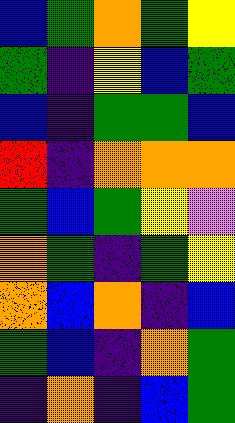[["blue", "green", "orange", "green", "yellow"], ["green", "indigo", "yellow", "blue", "green"], ["blue", "indigo", "green", "green", "blue"], ["red", "indigo", "orange", "orange", "orange"], ["green", "blue", "green", "yellow", "violet"], ["orange", "green", "indigo", "green", "yellow"], ["orange", "blue", "orange", "indigo", "blue"], ["green", "blue", "indigo", "orange", "green"], ["indigo", "orange", "indigo", "blue", "green"]]